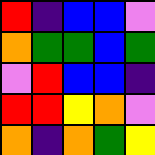[["red", "indigo", "blue", "blue", "violet"], ["orange", "green", "green", "blue", "green"], ["violet", "red", "blue", "blue", "indigo"], ["red", "red", "yellow", "orange", "violet"], ["orange", "indigo", "orange", "green", "yellow"]]